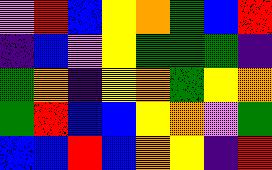[["violet", "red", "blue", "yellow", "orange", "green", "blue", "red"], ["indigo", "blue", "violet", "yellow", "green", "green", "green", "indigo"], ["green", "orange", "indigo", "yellow", "orange", "green", "yellow", "orange"], ["green", "red", "blue", "blue", "yellow", "orange", "violet", "green"], ["blue", "blue", "red", "blue", "orange", "yellow", "indigo", "red"]]